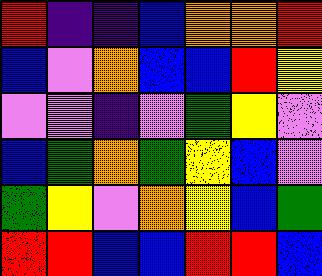[["red", "indigo", "indigo", "blue", "orange", "orange", "red"], ["blue", "violet", "orange", "blue", "blue", "red", "yellow"], ["violet", "violet", "indigo", "violet", "green", "yellow", "violet"], ["blue", "green", "orange", "green", "yellow", "blue", "violet"], ["green", "yellow", "violet", "orange", "yellow", "blue", "green"], ["red", "red", "blue", "blue", "red", "red", "blue"]]